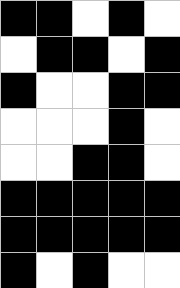[["black", "black", "white", "black", "white"], ["white", "black", "black", "white", "black"], ["black", "white", "white", "black", "black"], ["white", "white", "white", "black", "white"], ["white", "white", "black", "black", "white"], ["black", "black", "black", "black", "black"], ["black", "black", "black", "black", "black"], ["black", "white", "black", "white", "white"]]